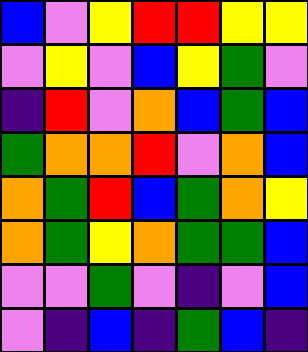[["blue", "violet", "yellow", "red", "red", "yellow", "yellow"], ["violet", "yellow", "violet", "blue", "yellow", "green", "violet"], ["indigo", "red", "violet", "orange", "blue", "green", "blue"], ["green", "orange", "orange", "red", "violet", "orange", "blue"], ["orange", "green", "red", "blue", "green", "orange", "yellow"], ["orange", "green", "yellow", "orange", "green", "green", "blue"], ["violet", "violet", "green", "violet", "indigo", "violet", "blue"], ["violet", "indigo", "blue", "indigo", "green", "blue", "indigo"]]